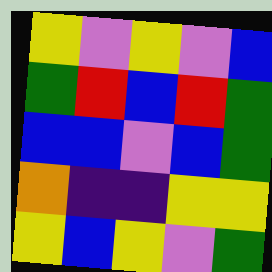[["yellow", "violet", "yellow", "violet", "blue"], ["green", "red", "blue", "red", "green"], ["blue", "blue", "violet", "blue", "green"], ["orange", "indigo", "indigo", "yellow", "yellow"], ["yellow", "blue", "yellow", "violet", "green"]]